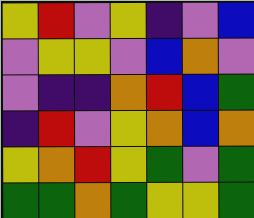[["yellow", "red", "violet", "yellow", "indigo", "violet", "blue"], ["violet", "yellow", "yellow", "violet", "blue", "orange", "violet"], ["violet", "indigo", "indigo", "orange", "red", "blue", "green"], ["indigo", "red", "violet", "yellow", "orange", "blue", "orange"], ["yellow", "orange", "red", "yellow", "green", "violet", "green"], ["green", "green", "orange", "green", "yellow", "yellow", "green"]]